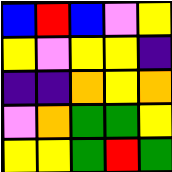[["blue", "red", "blue", "violet", "yellow"], ["yellow", "violet", "yellow", "yellow", "indigo"], ["indigo", "indigo", "orange", "yellow", "orange"], ["violet", "orange", "green", "green", "yellow"], ["yellow", "yellow", "green", "red", "green"]]